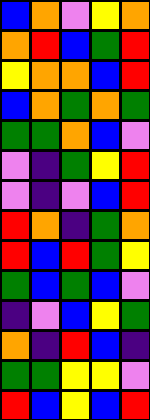[["blue", "orange", "violet", "yellow", "orange"], ["orange", "red", "blue", "green", "red"], ["yellow", "orange", "orange", "blue", "red"], ["blue", "orange", "green", "orange", "green"], ["green", "green", "orange", "blue", "violet"], ["violet", "indigo", "green", "yellow", "red"], ["violet", "indigo", "violet", "blue", "red"], ["red", "orange", "indigo", "green", "orange"], ["red", "blue", "red", "green", "yellow"], ["green", "blue", "green", "blue", "violet"], ["indigo", "violet", "blue", "yellow", "green"], ["orange", "indigo", "red", "blue", "indigo"], ["green", "green", "yellow", "yellow", "violet"], ["red", "blue", "yellow", "blue", "red"]]